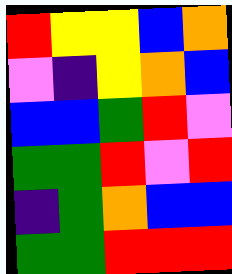[["red", "yellow", "yellow", "blue", "orange"], ["violet", "indigo", "yellow", "orange", "blue"], ["blue", "blue", "green", "red", "violet"], ["green", "green", "red", "violet", "red"], ["indigo", "green", "orange", "blue", "blue"], ["green", "green", "red", "red", "red"]]